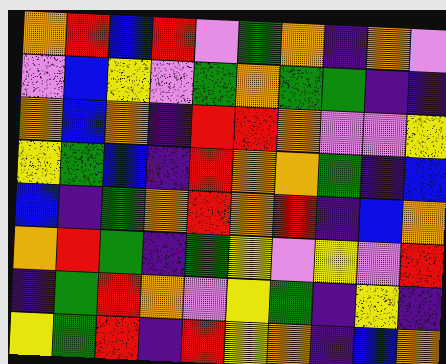[["orange", "red", "blue", "red", "violet", "green", "orange", "indigo", "orange", "violet"], ["violet", "blue", "yellow", "violet", "green", "orange", "green", "green", "indigo", "indigo"], ["orange", "blue", "orange", "indigo", "red", "red", "orange", "violet", "violet", "yellow"], ["yellow", "green", "blue", "indigo", "red", "orange", "orange", "green", "indigo", "blue"], ["blue", "indigo", "green", "orange", "red", "orange", "red", "indigo", "blue", "orange"], ["orange", "red", "green", "indigo", "green", "yellow", "violet", "yellow", "violet", "red"], ["indigo", "green", "red", "orange", "violet", "yellow", "green", "indigo", "yellow", "indigo"], ["yellow", "green", "red", "indigo", "red", "yellow", "orange", "indigo", "blue", "orange"]]